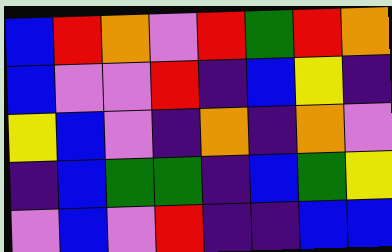[["blue", "red", "orange", "violet", "red", "green", "red", "orange"], ["blue", "violet", "violet", "red", "indigo", "blue", "yellow", "indigo"], ["yellow", "blue", "violet", "indigo", "orange", "indigo", "orange", "violet"], ["indigo", "blue", "green", "green", "indigo", "blue", "green", "yellow"], ["violet", "blue", "violet", "red", "indigo", "indigo", "blue", "blue"]]